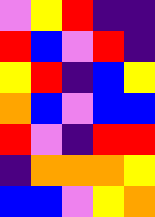[["violet", "yellow", "red", "indigo", "indigo"], ["red", "blue", "violet", "red", "indigo"], ["yellow", "red", "indigo", "blue", "yellow"], ["orange", "blue", "violet", "blue", "blue"], ["red", "violet", "indigo", "red", "red"], ["indigo", "orange", "orange", "orange", "yellow"], ["blue", "blue", "violet", "yellow", "orange"]]